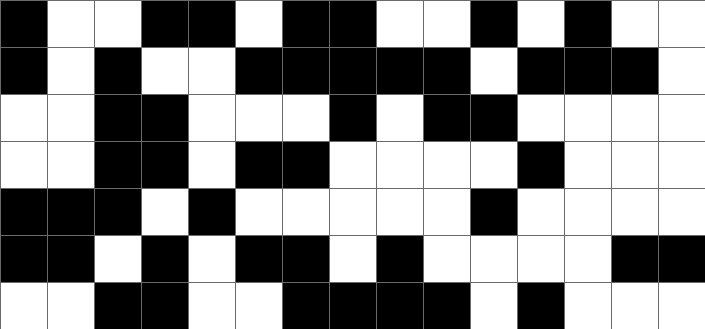[["black", "white", "white", "black", "black", "white", "black", "black", "white", "white", "black", "white", "black", "white", "white"], ["black", "white", "black", "white", "white", "black", "black", "black", "black", "black", "white", "black", "black", "black", "white"], ["white", "white", "black", "black", "white", "white", "white", "black", "white", "black", "black", "white", "white", "white", "white"], ["white", "white", "black", "black", "white", "black", "black", "white", "white", "white", "white", "black", "white", "white", "white"], ["black", "black", "black", "white", "black", "white", "white", "white", "white", "white", "black", "white", "white", "white", "white"], ["black", "black", "white", "black", "white", "black", "black", "white", "black", "white", "white", "white", "white", "black", "black"], ["white", "white", "black", "black", "white", "white", "black", "black", "black", "black", "white", "black", "white", "white", "white"]]